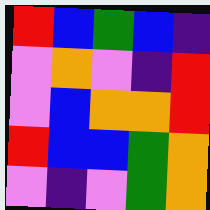[["red", "blue", "green", "blue", "indigo"], ["violet", "orange", "violet", "indigo", "red"], ["violet", "blue", "orange", "orange", "red"], ["red", "blue", "blue", "green", "orange"], ["violet", "indigo", "violet", "green", "orange"]]